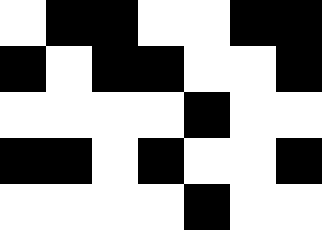[["white", "black", "black", "white", "white", "black", "black"], ["black", "white", "black", "black", "white", "white", "black"], ["white", "white", "white", "white", "black", "white", "white"], ["black", "black", "white", "black", "white", "white", "black"], ["white", "white", "white", "white", "black", "white", "white"]]